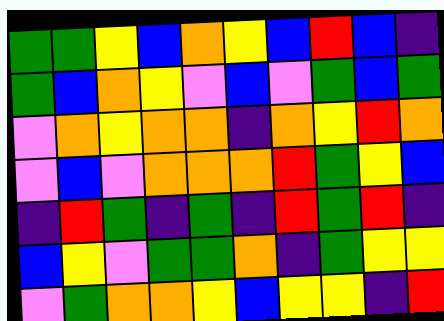[["green", "green", "yellow", "blue", "orange", "yellow", "blue", "red", "blue", "indigo"], ["green", "blue", "orange", "yellow", "violet", "blue", "violet", "green", "blue", "green"], ["violet", "orange", "yellow", "orange", "orange", "indigo", "orange", "yellow", "red", "orange"], ["violet", "blue", "violet", "orange", "orange", "orange", "red", "green", "yellow", "blue"], ["indigo", "red", "green", "indigo", "green", "indigo", "red", "green", "red", "indigo"], ["blue", "yellow", "violet", "green", "green", "orange", "indigo", "green", "yellow", "yellow"], ["violet", "green", "orange", "orange", "yellow", "blue", "yellow", "yellow", "indigo", "red"]]